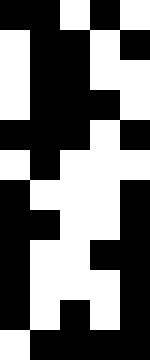[["black", "black", "white", "black", "white"], ["white", "black", "black", "white", "black"], ["white", "black", "black", "white", "white"], ["white", "black", "black", "black", "white"], ["black", "black", "black", "white", "black"], ["white", "black", "white", "white", "white"], ["black", "white", "white", "white", "black"], ["black", "black", "white", "white", "black"], ["black", "white", "white", "black", "black"], ["black", "white", "white", "white", "black"], ["black", "white", "black", "white", "black"], ["white", "black", "black", "black", "black"]]